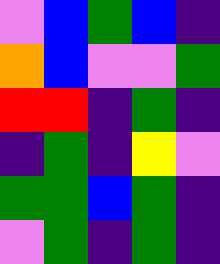[["violet", "blue", "green", "blue", "indigo"], ["orange", "blue", "violet", "violet", "green"], ["red", "red", "indigo", "green", "indigo"], ["indigo", "green", "indigo", "yellow", "violet"], ["green", "green", "blue", "green", "indigo"], ["violet", "green", "indigo", "green", "indigo"]]